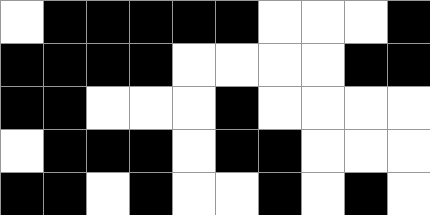[["white", "black", "black", "black", "black", "black", "white", "white", "white", "black"], ["black", "black", "black", "black", "white", "white", "white", "white", "black", "black"], ["black", "black", "white", "white", "white", "black", "white", "white", "white", "white"], ["white", "black", "black", "black", "white", "black", "black", "white", "white", "white"], ["black", "black", "white", "black", "white", "white", "black", "white", "black", "white"]]